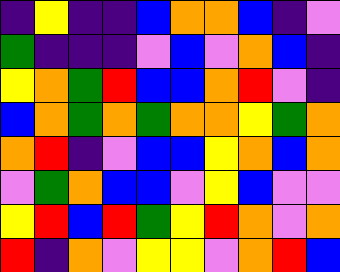[["indigo", "yellow", "indigo", "indigo", "blue", "orange", "orange", "blue", "indigo", "violet"], ["green", "indigo", "indigo", "indigo", "violet", "blue", "violet", "orange", "blue", "indigo"], ["yellow", "orange", "green", "red", "blue", "blue", "orange", "red", "violet", "indigo"], ["blue", "orange", "green", "orange", "green", "orange", "orange", "yellow", "green", "orange"], ["orange", "red", "indigo", "violet", "blue", "blue", "yellow", "orange", "blue", "orange"], ["violet", "green", "orange", "blue", "blue", "violet", "yellow", "blue", "violet", "violet"], ["yellow", "red", "blue", "red", "green", "yellow", "red", "orange", "violet", "orange"], ["red", "indigo", "orange", "violet", "yellow", "yellow", "violet", "orange", "red", "blue"]]